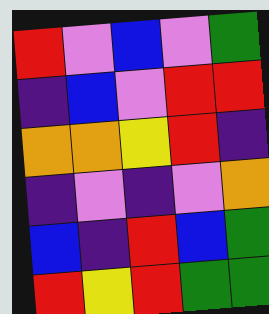[["red", "violet", "blue", "violet", "green"], ["indigo", "blue", "violet", "red", "red"], ["orange", "orange", "yellow", "red", "indigo"], ["indigo", "violet", "indigo", "violet", "orange"], ["blue", "indigo", "red", "blue", "green"], ["red", "yellow", "red", "green", "green"]]